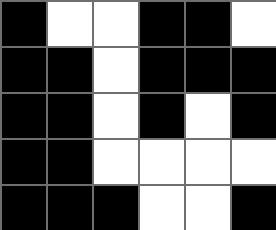[["black", "white", "white", "black", "black", "white"], ["black", "black", "white", "black", "black", "black"], ["black", "black", "white", "black", "white", "black"], ["black", "black", "white", "white", "white", "white"], ["black", "black", "black", "white", "white", "black"]]